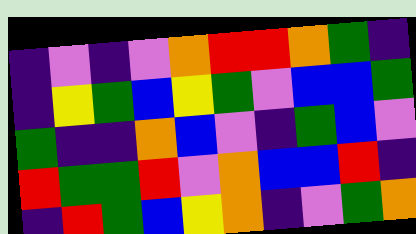[["indigo", "violet", "indigo", "violet", "orange", "red", "red", "orange", "green", "indigo"], ["indigo", "yellow", "green", "blue", "yellow", "green", "violet", "blue", "blue", "green"], ["green", "indigo", "indigo", "orange", "blue", "violet", "indigo", "green", "blue", "violet"], ["red", "green", "green", "red", "violet", "orange", "blue", "blue", "red", "indigo"], ["indigo", "red", "green", "blue", "yellow", "orange", "indigo", "violet", "green", "orange"]]